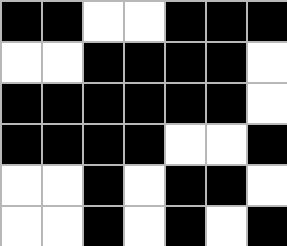[["black", "black", "white", "white", "black", "black", "black"], ["white", "white", "black", "black", "black", "black", "white"], ["black", "black", "black", "black", "black", "black", "white"], ["black", "black", "black", "black", "white", "white", "black"], ["white", "white", "black", "white", "black", "black", "white"], ["white", "white", "black", "white", "black", "white", "black"]]